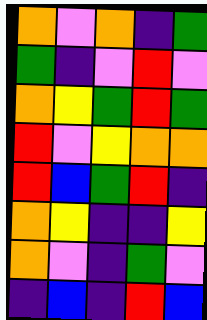[["orange", "violet", "orange", "indigo", "green"], ["green", "indigo", "violet", "red", "violet"], ["orange", "yellow", "green", "red", "green"], ["red", "violet", "yellow", "orange", "orange"], ["red", "blue", "green", "red", "indigo"], ["orange", "yellow", "indigo", "indigo", "yellow"], ["orange", "violet", "indigo", "green", "violet"], ["indigo", "blue", "indigo", "red", "blue"]]